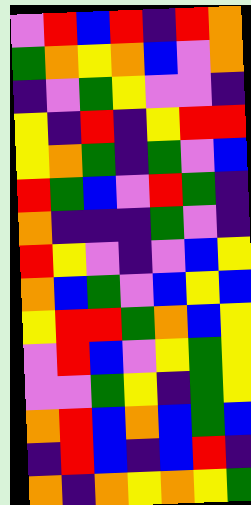[["violet", "red", "blue", "red", "indigo", "red", "orange"], ["green", "orange", "yellow", "orange", "blue", "violet", "orange"], ["indigo", "violet", "green", "yellow", "violet", "violet", "indigo"], ["yellow", "indigo", "red", "indigo", "yellow", "red", "red"], ["yellow", "orange", "green", "indigo", "green", "violet", "blue"], ["red", "green", "blue", "violet", "red", "green", "indigo"], ["orange", "indigo", "indigo", "indigo", "green", "violet", "indigo"], ["red", "yellow", "violet", "indigo", "violet", "blue", "yellow"], ["orange", "blue", "green", "violet", "blue", "yellow", "blue"], ["yellow", "red", "red", "green", "orange", "blue", "yellow"], ["violet", "red", "blue", "violet", "yellow", "green", "yellow"], ["violet", "violet", "green", "yellow", "indigo", "green", "yellow"], ["orange", "red", "blue", "orange", "blue", "green", "blue"], ["indigo", "red", "blue", "indigo", "blue", "red", "indigo"], ["orange", "indigo", "orange", "yellow", "orange", "yellow", "green"]]